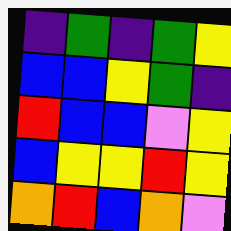[["indigo", "green", "indigo", "green", "yellow"], ["blue", "blue", "yellow", "green", "indigo"], ["red", "blue", "blue", "violet", "yellow"], ["blue", "yellow", "yellow", "red", "yellow"], ["orange", "red", "blue", "orange", "violet"]]